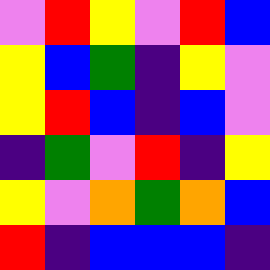[["violet", "red", "yellow", "violet", "red", "blue"], ["yellow", "blue", "green", "indigo", "yellow", "violet"], ["yellow", "red", "blue", "indigo", "blue", "violet"], ["indigo", "green", "violet", "red", "indigo", "yellow"], ["yellow", "violet", "orange", "green", "orange", "blue"], ["red", "indigo", "blue", "blue", "blue", "indigo"]]